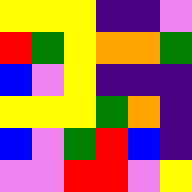[["yellow", "yellow", "yellow", "indigo", "indigo", "violet"], ["red", "green", "yellow", "orange", "orange", "green"], ["blue", "violet", "yellow", "indigo", "indigo", "indigo"], ["yellow", "yellow", "yellow", "green", "orange", "indigo"], ["blue", "violet", "green", "red", "blue", "indigo"], ["violet", "violet", "red", "red", "violet", "yellow"]]